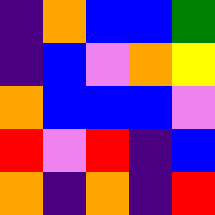[["indigo", "orange", "blue", "blue", "green"], ["indigo", "blue", "violet", "orange", "yellow"], ["orange", "blue", "blue", "blue", "violet"], ["red", "violet", "red", "indigo", "blue"], ["orange", "indigo", "orange", "indigo", "red"]]